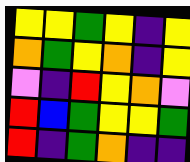[["yellow", "yellow", "green", "yellow", "indigo", "yellow"], ["orange", "green", "yellow", "orange", "indigo", "yellow"], ["violet", "indigo", "red", "yellow", "orange", "violet"], ["red", "blue", "green", "yellow", "yellow", "green"], ["red", "indigo", "green", "orange", "indigo", "indigo"]]